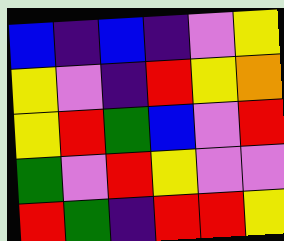[["blue", "indigo", "blue", "indigo", "violet", "yellow"], ["yellow", "violet", "indigo", "red", "yellow", "orange"], ["yellow", "red", "green", "blue", "violet", "red"], ["green", "violet", "red", "yellow", "violet", "violet"], ["red", "green", "indigo", "red", "red", "yellow"]]